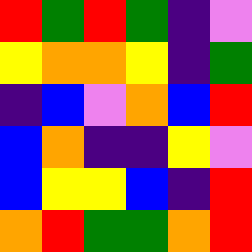[["red", "green", "red", "green", "indigo", "violet"], ["yellow", "orange", "orange", "yellow", "indigo", "green"], ["indigo", "blue", "violet", "orange", "blue", "red"], ["blue", "orange", "indigo", "indigo", "yellow", "violet"], ["blue", "yellow", "yellow", "blue", "indigo", "red"], ["orange", "red", "green", "green", "orange", "red"]]